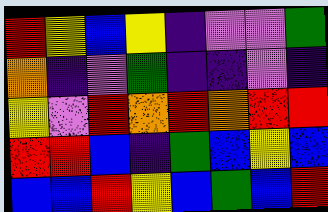[["red", "yellow", "blue", "yellow", "indigo", "violet", "violet", "green"], ["orange", "indigo", "violet", "green", "indigo", "indigo", "violet", "indigo"], ["yellow", "violet", "red", "orange", "red", "orange", "red", "red"], ["red", "red", "blue", "indigo", "green", "blue", "yellow", "blue"], ["blue", "blue", "red", "yellow", "blue", "green", "blue", "red"]]